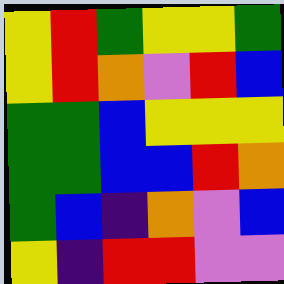[["yellow", "red", "green", "yellow", "yellow", "green"], ["yellow", "red", "orange", "violet", "red", "blue"], ["green", "green", "blue", "yellow", "yellow", "yellow"], ["green", "green", "blue", "blue", "red", "orange"], ["green", "blue", "indigo", "orange", "violet", "blue"], ["yellow", "indigo", "red", "red", "violet", "violet"]]